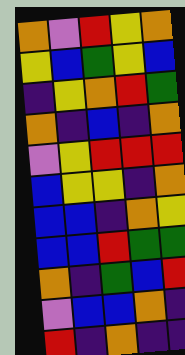[["orange", "violet", "red", "yellow", "orange"], ["yellow", "blue", "green", "yellow", "blue"], ["indigo", "yellow", "orange", "red", "green"], ["orange", "indigo", "blue", "indigo", "orange"], ["violet", "yellow", "red", "red", "red"], ["blue", "yellow", "yellow", "indigo", "orange"], ["blue", "blue", "indigo", "orange", "yellow"], ["blue", "blue", "red", "green", "green"], ["orange", "indigo", "green", "blue", "red"], ["violet", "blue", "blue", "orange", "indigo"], ["red", "indigo", "orange", "indigo", "indigo"]]